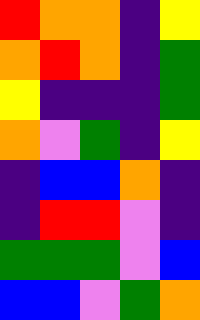[["red", "orange", "orange", "indigo", "yellow"], ["orange", "red", "orange", "indigo", "green"], ["yellow", "indigo", "indigo", "indigo", "green"], ["orange", "violet", "green", "indigo", "yellow"], ["indigo", "blue", "blue", "orange", "indigo"], ["indigo", "red", "red", "violet", "indigo"], ["green", "green", "green", "violet", "blue"], ["blue", "blue", "violet", "green", "orange"]]